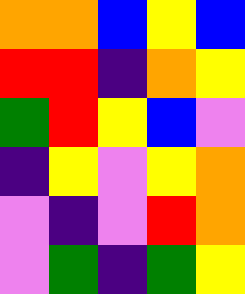[["orange", "orange", "blue", "yellow", "blue"], ["red", "red", "indigo", "orange", "yellow"], ["green", "red", "yellow", "blue", "violet"], ["indigo", "yellow", "violet", "yellow", "orange"], ["violet", "indigo", "violet", "red", "orange"], ["violet", "green", "indigo", "green", "yellow"]]